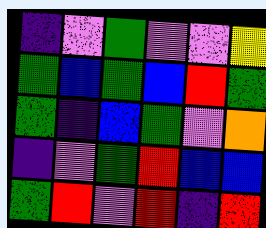[["indigo", "violet", "green", "violet", "violet", "yellow"], ["green", "blue", "green", "blue", "red", "green"], ["green", "indigo", "blue", "green", "violet", "orange"], ["indigo", "violet", "green", "red", "blue", "blue"], ["green", "red", "violet", "red", "indigo", "red"]]